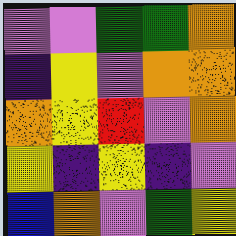[["violet", "violet", "green", "green", "orange"], ["indigo", "yellow", "violet", "orange", "orange"], ["orange", "yellow", "red", "violet", "orange"], ["yellow", "indigo", "yellow", "indigo", "violet"], ["blue", "orange", "violet", "green", "yellow"]]